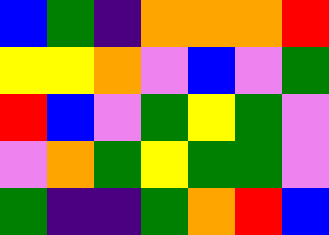[["blue", "green", "indigo", "orange", "orange", "orange", "red"], ["yellow", "yellow", "orange", "violet", "blue", "violet", "green"], ["red", "blue", "violet", "green", "yellow", "green", "violet"], ["violet", "orange", "green", "yellow", "green", "green", "violet"], ["green", "indigo", "indigo", "green", "orange", "red", "blue"]]